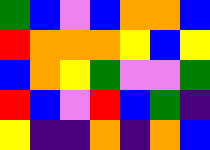[["green", "blue", "violet", "blue", "orange", "orange", "blue"], ["red", "orange", "orange", "orange", "yellow", "blue", "yellow"], ["blue", "orange", "yellow", "green", "violet", "violet", "green"], ["red", "blue", "violet", "red", "blue", "green", "indigo"], ["yellow", "indigo", "indigo", "orange", "indigo", "orange", "blue"]]